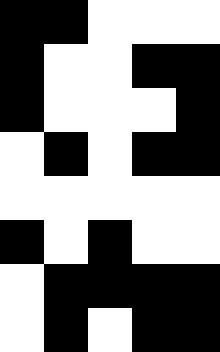[["black", "black", "white", "white", "white"], ["black", "white", "white", "black", "black"], ["black", "white", "white", "white", "black"], ["white", "black", "white", "black", "black"], ["white", "white", "white", "white", "white"], ["black", "white", "black", "white", "white"], ["white", "black", "black", "black", "black"], ["white", "black", "white", "black", "black"]]